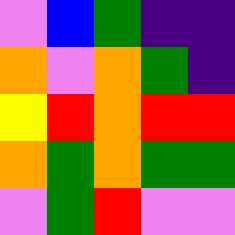[["violet", "blue", "green", "indigo", "indigo"], ["orange", "violet", "orange", "green", "indigo"], ["yellow", "red", "orange", "red", "red"], ["orange", "green", "orange", "green", "green"], ["violet", "green", "red", "violet", "violet"]]